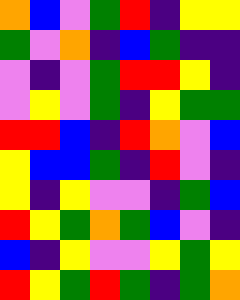[["orange", "blue", "violet", "green", "red", "indigo", "yellow", "yellow"], ["green", "violet", "orange", "indigo", "blue", "green", "indigo", "indigo"], ["violet", "indigo", "violet", "green", "red", "red", "yellow", "indigo"], ["violet", "yellow", "violet", "green", "indigo", "yellow", "green", "green"], ["red", "red", "blue", "indigo", "red", "orange", "violet", "blue"], ["yellow", "blue", "blue", "green", "indigo", "red", "violet", "indigo"], ["yellow", "indigo", "yellow", "violet", "violet", "indigo", "green", "blue"], ["red", "yellow", "green", "orange", "green", "blue", "violet", "indigo"], ["blue", "indigo", "yellow", "violet", "violet", "yellow", "green", "yellow"], ["red", "yellow", "green", "red", "green", "indigo", "green", "orange"]]